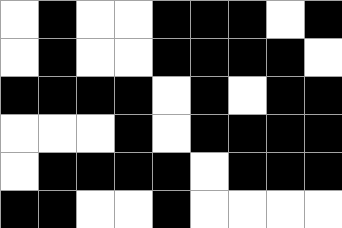[["white", "black", "white", "white", "black", "black", "black", "white", "black"], ["white", "black", "white", "white", "black", "black", "black", "black", "white"], ["black", "black", "black", "black", "white", "black", "white", "black", "black"], ["white", "white", "white", "black", "white", "black", "black", "black", "black"], ["white", "black", "black", "black", "black", "white", "black", "black", "black"], ["black", "black", "white", "white", "black", "white", "white", "white", "white"]]